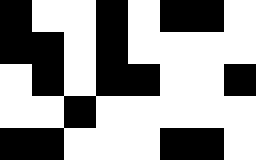[["black", "white", "white", "black", "white", "black", "black", "white"], ["black", "black", "white", "black", "white", "white", "white", "white"], ["white", "black", "white", "black", "black", "white", "white", "black"], ["white", "white", "black", "white", "white", "white", "white", "white"], ["black", "black", "white", "white", "white", "black", "black", "white"]]